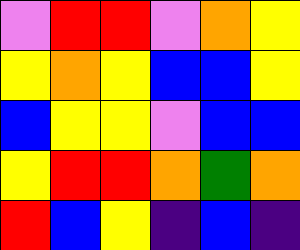[["violet", "red", "red", "violet", "orange", "yellow"], ["yellow", "orange", "yellow", "blue", "blue", "yellow"], ["blue", "yellow", "yellow", "violet", "blue", "blue"], ["yellow", "red", "red", "orange", "green", "orange"], ["red", "blue", "yellow", "indigo", "blue", "indigo"]]